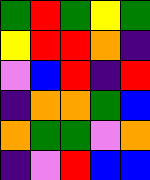[["green", "red", "green", "yellow", "green"], ["yellow", "red", "red", "orange", "indigo"], ["violet", "blue", "red", "indigo", "red"], ["indigo", "orange", "orange", "green", "blue"], ["orange", "green", "green", "violet", "orange"], ["indigo", "violet", "red", "blue", "blue"]]